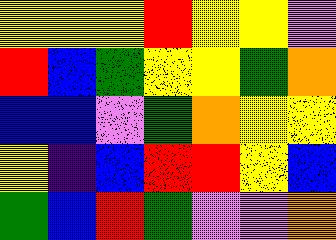[["yellow", "yellow", "yellow", "red", "yellow", "yellow", "violet"], ["red", "blue", "green", "yellow", "yellow", "green", "orange"], ["blue", "blue", "violet", "green", "orange", "yellow", "yellow"], ["yellow", "indigo", "blue", "red", "red", "yellow", "blue"], ["green", "blue", "red", "green", "violet", "violet", "orange"]]